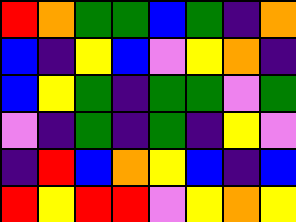[["red", "orange", "green", "green", "blue", "green", "indigo", "orange"], ["blue", "indigo", "yellow", "blue", "violet", "yellow", "orange", "indigo"], ["blue", "yellow", "green", "indigo", "green", "green", "violet", "green"], ["violet", "indigo", "green", "indigo", "green", "indigo", "yellow", "violet"], ["indigo", "red", "blue", "orange", "yellow", "blue", "indigo", "blue"], ["red", "yellow", "red", "red", "violet", "yellow", "orange", "yellow"]]